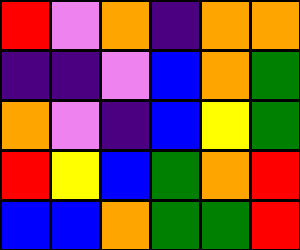[["red", "violet", "orange", "indigo", "orange", "orange"], ["indigo", "indigo", "violet", "blue", "orange", "green"], ["orange", "violet", "indigo", "blue", "yellow", "green"], ["red", "yellow", "blue", "green", "orange", "red"], ["blue", "blue", "orange", "green", "green", "red"]]